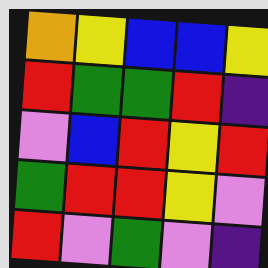[["orange", "yellow", "blue", "blue", "yellow"], ["red", "green", "green", "red", "indigo"], ["violet", "blue", "red", "yellow", "red"], ["green", "red", "red", "yellow", "violet"], ["red", "violet", "green", "violet", "indigo"]]